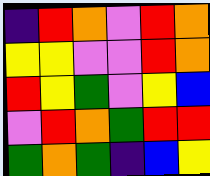[["indigo", "red", "orange", "violet", "red", "orange"], ["yellow", "yellow", "violet", "violet", "red", "orange"], ["red", "yellow", "green", "violet", "yellow", "blue"], ["violet", "red", "orange", "green", "red", "red"], ["green", "orange", "green", "indigo", "blue", "yellow"]]